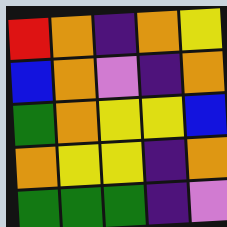[["red", "orange", "indigo", "orange", "yellow"], ["blue", "orange", "violet", "indigo", "orange"], ["green", "orange", "yellow", "yellow", "blue"], ["orange", "yellow", "yellow", "indigo", "orange"], ["green", "green", "green", "indigo", "violet"]]